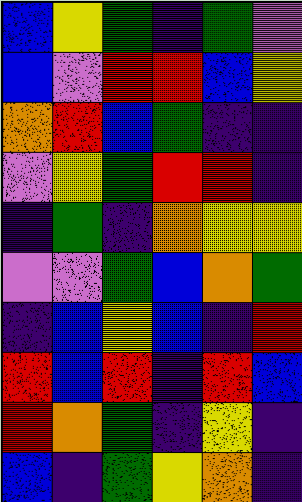[["blue", "yellow", "green", "indigo", "green", "violet"], ["blue", "violet", "red", "red", "blue", "yellow"], ["orange", "red", "blue", "green", "indigo", "indigo"], ["violet", "yellow", "green", "red", "red", "indigo"], ["indigo", "green", "indigo", "orange", "yellow", "yellow"], ["violet", "violet", "green", "blue", "orange", "green"], ["indigo", "blue", "yellow", "blue", "indigo", "red"], ["red", "blue", "red", "indigo", "red", "blue"], ["red", "orange", "green", "indigo", "yellow", "indigo"], ["blue", "indigo", "green", "yellow", "orange", "indigo"]]